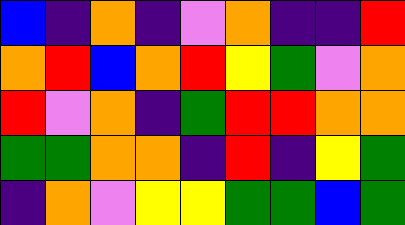[["blue", "indigo", "orange", "indigo", "violet", "orange", "indigo", "indigo", "red"], ["orange", "red", "blue", "orange", "red", "yellow", "green", "violet", "orange"], ["red", "violet", "orange", "indigo", "green", "red", "red", "orange", "orange"], ["green", "green", "orange", "orange", "indigo", "red", "indigo", "yellow", "green"], ["indigo", "orange", "violet", "yellow", "yellow", "green", "green", "blue", "green"]]